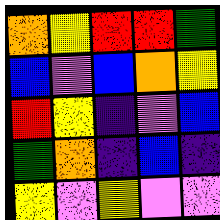[["orange", "yellow", "red", "red", "green"], ["blue", "violet", "blue", "orange", "yellow"], ["red", "yellow", "indigo", "violet", "blue"], ["green", "orange", "indigo", "blue", "indigo"], ["yellow", "violet", "yellow", "violet", "violet"]]